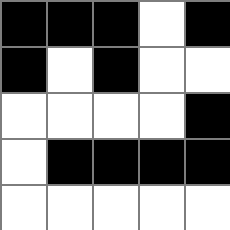[["black", "black", "black", "white", "black"], ["black", "white", "black", "white", "white"], ["white", "white", "white", "white", "black"], ["white", "black", "black", "black", "black"], ["white", "white", "white", "white", "white"]]